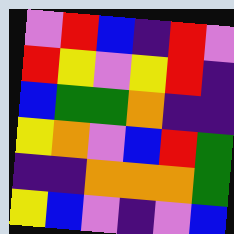[["violet", "red", "blue", "indigo", "red", "violet"], ["red", "yellow", "violet", "yellow", "red", "indigo"], ["blue", "green", "green", "orange", "indigo", "indigo"], ["yellow", "orange", "violet", "blue", "red", "green"], ["indigo", "indigo", "orange", "orange", "orange", "green"], ["yellow", "blue", "violet", "indigo", "violet", "blue"]]